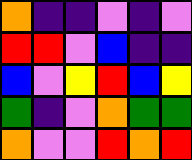[["orange", "indigo", "indigo", "violet", "indigo", "violet"], ["red", "red", "violet", "blue", "indigo", "indigo"], ["blue", "violet", "yellow", "red", "blue", "yellow"], ["green", "indigo", "violet", "orange", "green", "green"], ["orange", "violet", "violet", "red", "orange", "red"]]